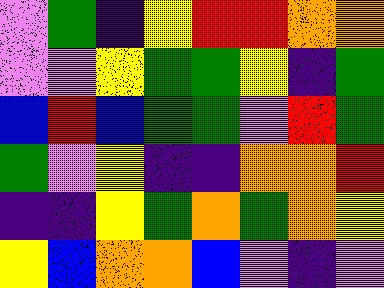[["violet", "green", "indigo", "yellow", "red", "red", "orange", "orange"], ["violet", "violet", "yellow", "green", "green", "yellow", "indigo", "green"], ["blue", "red", "blue", "green", "green", "violet", "red", "green"], ["green", "violet", "yellow", "indigo", "indigo", "orange", "orange", "red"], ["indigo", "indigo", "yellow", "green", "orange", "green", "orange", "yellow"], ["yellow", "blue", "orange", "orange", "blue", "violet", "indigo", "violet"]]